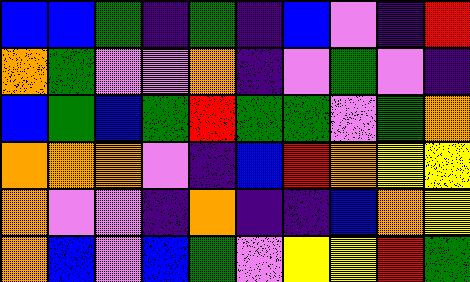[["blue", "blue", "green", "indigo", "green", "indigo", "blue", "violet", "indigo", "red"], ["orange", "green", "violet", "violet", "orange", "indigo", "violet", "green", "violet", "indigo"], ["blue", "green", "blue", "green", "red", "green", "green", "violet", "green", "orange"], ["orange", "orange", "orange", "violet", "indigo", "blue", "red", "orange", "yellow", "yellow"], ["orange", "violet", "violet", "indigo", "orange", "indigo", "indigo", "blue", "orange", "yellow"], ["orange", "blue", "violet", "blue", "green", "violet", "yellow", "yellow", "red", "green"]]